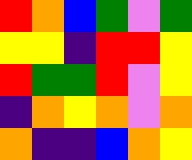[["red", "orange", "blue", "green", "violet", "green"], ["yellow", "yellow", "indigo", "red", "red", "yellow"], ["red", "green", "green", "red", "violet", "yellow"], ["indigo", "orange", "yellow", "orange", "violet", "orange"], ["orange", "indigo", "indigo", "blue", "orange", "yellow"]]